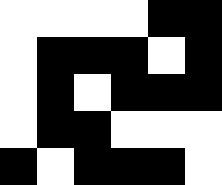[["white", "white", "white", "white", "black", "black"], ["white", "black", "black", "black", "white", "black"], ["white", "black", "white", "black", "black", "black"], ["white", "black", "black", "white", "white", "white"], ["black", "white", "black", "black", "black", "white"]]